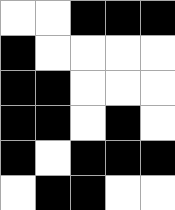[["white", "white", "black", "black", "black"], ["black", "white", "white", "white", "white"], ["black", "black", "white", "white", "white"], ["black", "black", "white", "black", "white"], ["black", "white", "black", "black", "black"], ["white", "black", "black", "white", "white"]]